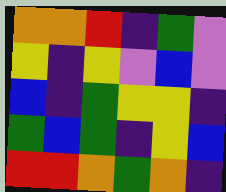[["orange", "orange", "red", "indigo", "green", "violet"], ["yellow", "indigo", "yellow", "violet", "blue", "violet"], ["blue", "indigo", "green", "yellow", "yellow", "indigo"], ["green", "blue", "green", "indigo", "yellow", "blue"], ["red", "red", "orange", "green", "orange", "indigo"]]